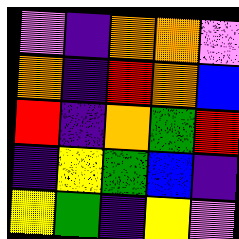[["violet", "indigo", "orange", "orange", "violet"], ["orange", "indigo", "red", "orange", "blue"], ["red", "indigo", "orange", "green", "red"], ["indigo", "yellow", "green", "blue", "indigo"], ["yellow", "green", "indigo", "yellow", "violet"]]